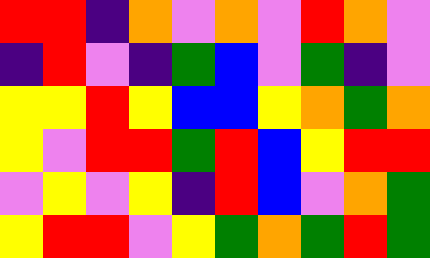[["red", "red", "indigo", "orange", "violet", "orange", "violet", "red", "orange", "violet"], ["indigo", "red", "violet", "indigo", "green", "blue", "violet", "green", "indigo", "violet"], ["yellow", "yellow", "red", "yellow", "blue", "blue", "yellow", "orange", "green", "orange"], ["yellow", "violet", "red", "red", "green", "red", "blue", "yellow", "red", "red"], ["violet", "yellow", "violet", "yellow", "indigo", "red", "blue", "violet", "orange", "green"], ["yellow", "red", "red", "violet", "yellow", "green", "orange", "green", "red", "green"]]